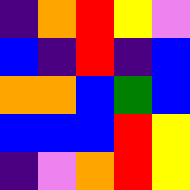[["indigo", "orange", "red", "yellow", "violet"], ["blue", "indigo", "red", "indigo", "blue"], ["orange", "orange", "blue", "green", "blue"], ["blue", "blue", "blue", "red", "yellow"], ["indigo", "violet", "orange", "red", "yellow"]]